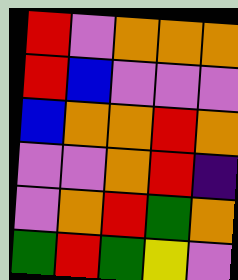[["red", "violet", "orange", "orange", "orange"], ["red", "blue", "violet", "violet", "violet"], ["blue", "orange", "orange", "red", "orange"], ["violet", "violet", "orange", "red", "indigo"], ["violet", "orange", "red", "green", "orange"], ["green", "red", "green", "yellow", "violet"]]